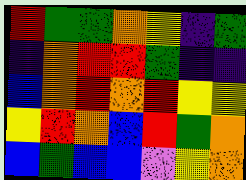[["red", "green", "green", "orange", "yellow", "indigo", "green"], ["indigo", "orange", "red", "red", "green", "indigo", "indigo"], ["blue", "orange", "red", "orange", "red", "yellow", "yellow"], ["yellow", "red", "orange", "blue", "red", "green", "orange"], ["blue", "green", "blue", "blue", "violet", "yellow", "orange"]]